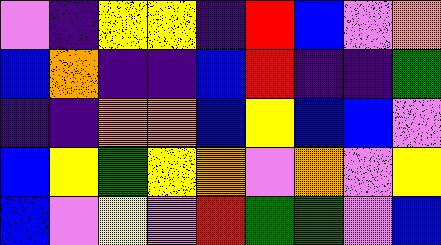[["violet", "indigo", "yellow", "yellow", "indigo", "red", "blue", "violet", "orange"], ["blue", "orange", "indigo", "indigo", "blue", "red", "indigo", "indigo", "green"], ["indigo", "indigo", "orange", "orange", "blue", "yellow", "blue", "blue", "violet"], ["blue", "yellow", "green", "yellow", "orange", "violet", "orange", "violet", "yellow"], ["blue", "violet", "yellow", "violet", "red", "green", "green", "violet", "blue"]]